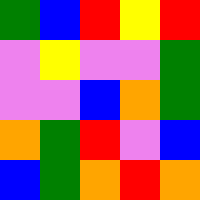[["green", "blue", "red", "yellow", "red"], ["violet", "yellow", "violet", "violet", "green"], ["violet", "violet", "blue", "orange", "green"], ["orange", "green", "red", "violet", "blue"], ["blue", "green", "orange", "red", "orange"]]